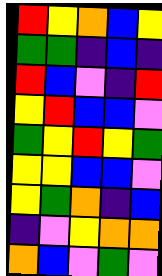[["red", "yellow", "orange", "blue", "yellow"], ["green", "green", "indigo", "blue", "indigo"], ["red", "blue", "violet", "indigo", "red"], ["yellow", "red", "blue", "blue", "violet"], ["green", "yellow", "red", "yellow", "green"], ["yellow", "yellow", "blue", "blue", "violet"], ["yellow", "green", "orange", "indigo", "blue"], ["indigo", "violet", "yellow", "orange", "orange"], ["orange", "blue", "violet", "green", "violet"]]